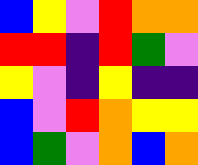[["blue", "yellow", "violet", "red", "orange", "orange"], ["red", "red", "indigo", "red", "green", "violet"], ["yellow", "violet", "indigo", "yellow", "indigo", "indigo"], ["blue", "violet", "red", "orange", "yellow", "yellow"], ["blue", "green", "violet", "orange", "blue", "orange"]]